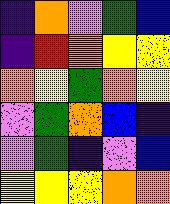[["indigo", "orange", "violet", "green", "blue"], ["indigo", "red", "orange", "yellow", "yellow"], ["orange", "yellow", "green", "orange", "yellow"], ["violet", "green", "orange", "blue", "indigo"], ["violet", "green", "indigo", "violet", "blue"], ["yellow", "yellow", "yellow", "orange", "orange"]]